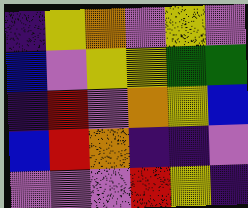[["indigo", "yellow", "orange", "violet", "yellow", "violet"], ["blue", "violet", "yellow", "yellow", "green", "green"], ["indigo", "red", "violet", "orange", "yellow", "blue"], ["blue", "red", "orange", "indigo", "indigo", "violet"], ["violet", "violet", "violet", "red", "yellow", "indigo"]]